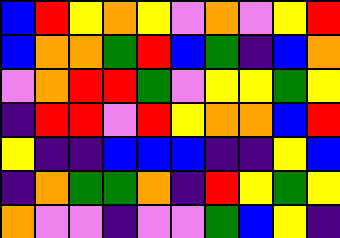[["blue", "red", "yellow", "orange", "yellow", "violet", "orange", "violet", "yellow", "red"], ["blue", "orange", "orange", "green", "red", "blue", "green", "indigo", "blue", "orange"], ["violet", "orange", "red", "red", "green", "violet", "yellow", "yellow", "green", "yellow"], ["indigo", "red", "red", "violet", "red", "yellow", "orange", "orange", "blue", "red"], ["yellow", "indigo", "indigo", "blue", "blue", "blue", "indigo", "indigo", "yellow", "blue"], ["indigo", "orange", "green", "green", "orange", "indigo", "red", "yellow", "green", "yellow"], ["orange", "violet", "violet", "indigo", "violet", "violet", "green", "blue", "yellow", "indigo"]]